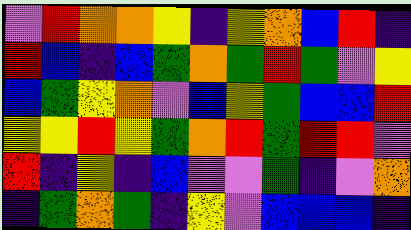[["violet", "red", "orange", "orange", "yellow", "indigo", "yellow", "orange", "blue", "red", "indigo"], ["red", "blue", "indigo", "blue", "green", "orange", "green", "red", "green", "violet", "yellow"], ["blue", "green", "yellow", "orange", "violet", "blue", "yellow", "green", "blue", "blue", "red"], ["yellow", "yellow", "red", "yellow", "green", "orange", "red", "green", "red", "red", "violet"], ["red", "indigo", "yellow", "indigo", "blue", "violet", "violet", "green", "indigo", "violet", "orange"], ["indigo", "green", "orange", "green", "indigo", "yellow", "violet", "blue", "blue", "blue", "indigo"]]